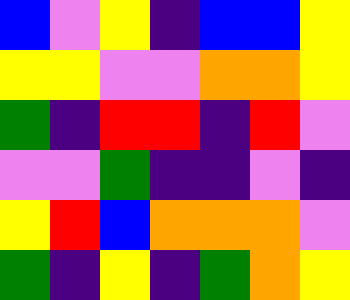[["blue", "violet", "yellow", "indigo", "blue", "blue", "yellow"], ["yellow", "yellow", "violet", "violet", "orange", "orange", "yellow"], ["green", "indigo", "red", "red", "indigo", "red", "violet"], ["violet", "violet", "green", "indigo", "indigo", "violet", "indigo"], ["yellow", "red", "blue", "orange", "orange", "orange", "violet"], ["green", "indigo", "yellow", "indigo", "green", "orange", "yellow"]]